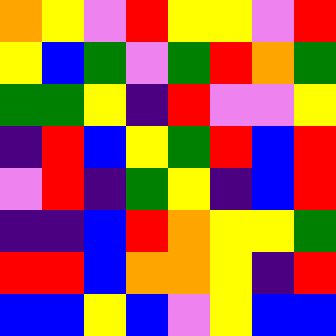[["orange", "yellow", "violet", "red", "yellow", "yellow", "violet", "red"], ["yellow", "blue", "green", "violet", "green", "red", "orange", "green"], ["green", "green", "yellow", "indigo", "red", "violet", "violet", "yellow"], ["indigo", "red", "blue", "yellow", "green", "red", "blue", "red"], ["violet", "red", "indigo", "green", "yellow", "indigo", "blue", "red"], ["indigo", "indigo", "blue", "red", "orange", "yellow", "yellow", "green"], ["red", "red", "blue", "orange", "orange", "yellow", "indigo", "red"], ["blue", "blue", "yellow", "blue", "violet", "yellow", "blue", "blue"]]